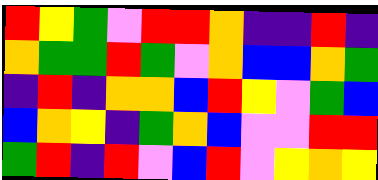[["red", "yellow", "green", "violet", "red", "red", "orange", "indigo", "indigo", "red", "indigo"], ["orange", "green", "green", "red", "green", "violet", "orange", "blue", "blue", "orange", "green"], ["indigo", "red", "indigo", "orange", "orange", "blue", "red", "yellow", "violet", "green", "blue"], ["blue", "orange", "yellow", "indigo", "green", "orange", "blue", "violet", "violet", "red", "red"], ["green", "red", "indigo", "red", "violet", "blue", "red", "violet", "yellow", "orange", "yellow"]]